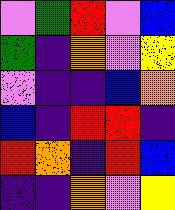[["violet", "green", "red", "violet", "blue"], ["green", "indigo", "orange", "violet", "yellow"], ["violet", "indigo", "indigo", "blue", "orange"], ["blue", "indigo", "red", "red", "indigo"], ["red", "orange", "indigo", "red", "blue"], ["indigo", "indigo", "orange", "violet", "yellow"]]